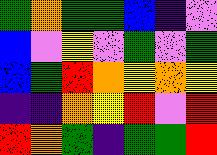[["green", "orange", "green", "green", "blue", "indigo", "violet"], ["blue", "violet", "yellow", "violet", "green", "violet", "green"], ["blue", "green", "red", "orange", "yellow", "orange", "yellow"], ["indigo", "indigo", "orange", "yellow", "red", "violet", "red"], ["red", "orange", "green", "indigo", "green", "green", "red"]]